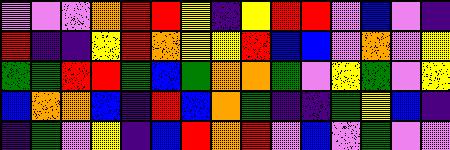[["violet", "violet", "violet", "orange", "red", "red", "yellow", "indigo", "yellow", "red", "red", "violet", "blue", "violet", "indigo"], ["red", "indigo", "indigo", "yellow", "red", "orange", "yellow", "yellow", "red", "blue", "blue", "violet", "orange", "violet", "yellow"], ["green", "green", "red", "red", "green", "blue", "green", "orange", "orange", "green", "violet", "yellow", "green", "violet", "yellow"], ["blue", "orange", "orange", "blue", "indigo", "red", "blue", "orange", "green", "indigo", "indigo", "green", "yellow", "blue", "indigo"], ["indigo", "green", "violet", "yellow", "indigo", "blue", "red", "orange", "red", "violet", "blue", "violet", "green", "violet", "violet"]]